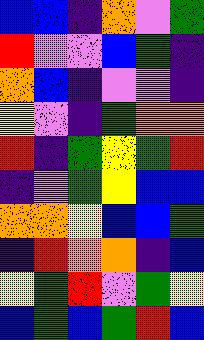[["blue", "blue", "indigo", "orange", "violet", "green"], ["red", "violet", "violet", "blue", "green", "indigo"], ["orange", "blue", "indigo", "violet", "violet", "indigo"], ["yellow", "violet", "indigo", "green", "orange", "orange"], ["red", "indigo", "green", "yellow", "green", "red"], ["indigo", "violet", "green", "yellow", "blue", "blue"], ["orange", "orange", "yellow", "blue", "blue", "green"], ["indigo", "red", "orange", "orange", "indigo", "blue"], ["yellow", "green", "red", "violet", "green", "yellow"], ["blue", "green", "blue", "green", "red", "blue"]]